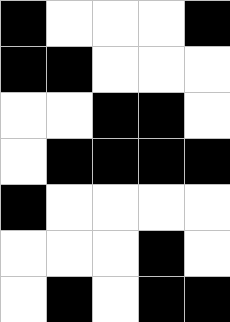[["black", "white", "white", "white", "black"], ["black", "black", "white", "white", "white"], ["white", "white", "black", "black", "white"], ["white", "black", "black", "black", "black"], ["black", "white", "white", "white", "white"], ["white", "white", "white", "black", "white"], ["white", "black", "white", "black", "black"]]